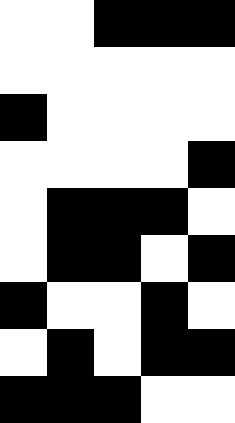[["white", "white", "black", "black", "black"], ["white", "white", "white", "white", "white"], ["black", "white", "white", "white", "white"], ["white", "white", "white", "white", "black"], ["white", "black", "black", "black", "white"], ["white", "black", "black", "white", "black"], ["black", "white", "white", "black", "white"], ["white", "black", "white", "black", "black"], ["black", "black", "black", "white", "white"]]